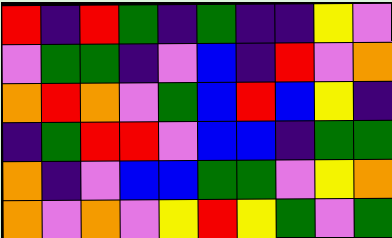[["red", "indigo", "red", "green", "indigo", "green", "indigo", "indigo", "yellow", "violet"], ["violet", "green", "green", "indigo", "violet", "blue", "indigo", "red", "violet", "orange"], ["orange", "red", "orange", "violet", "green", "blue", "red", "blue", "yellow", "indigo"], ["indigo", "green", "red", "red", "violet", "blue", "blue", "indigo", "green", "green"], ["orange", "indigo", "violet", "blue", "blue", "green", "green", "violet", "yellow", "orange"], ["orange", "violet", "orange", "violet", "yellow", "red", "yellow", "green", "violet", "green"]]